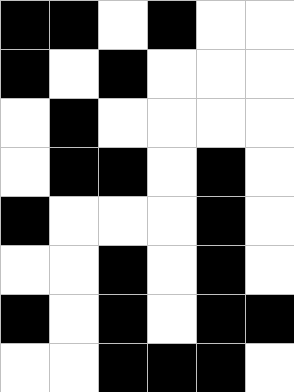[["black", "black", "white", "black", "white", "white"], ["black", "white", "black", "white", "white", "white"], ["white", "black", "white", "white", "white", "white"], ["white", "black", "black", "white", "black", "white"], ["black", "white", "white", "white", "black", "white"], ["white", "white", "black", "white", "black", "white"], ["black", "white", "black", "white", "black", "black"], ["white", "white", "black", "black", "black", "white"]]